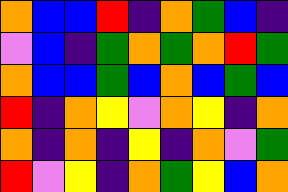[["orange", "blue", "blue", "red", "indigo", "orange", "green", "blue", "indigo"], ["violet", "blue", "indigo", "green", "orange", "green", "orange", "red", "green"], ["orange", "blue", "blue", "green", "blue", "orange", "blue", "green", "blue"], ["red", "indigo", "orange", "yellow", "violet", "orange", "yellow", "indigo", "orange"], ["orange", "indigo", "orange", "indigo", "yellow", "indigo", "orange", "violet", "green"], ["red", "violet", "yellow", "indigo", "orange", "green", "yellow", "blue", "orange"]]